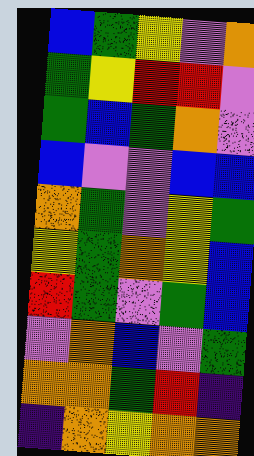[["blue", "green", "yellow", "violet", "orange"], ["green", "yellow", "red", "red", "violet"], ["green", "blue", "green", "orange", "violet"], ["blue", "violet", "violet", "blue", "blue"], ["orange", "green", "violet", "yellow", "green"], ["yellow", "green", "orange", "yellow", "blue"], ["red", "green", "violet", "green", "blue"], ["violet", "orange", "blue", "violet", "green"], ["orange", "orange", "green", "red", "indigo"], ["indigo", "orange", "yellow", "orange", "orange"]]